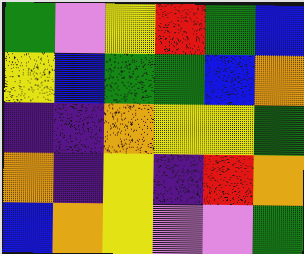[["green", "violet", "yellow", "red", "green", "blue"], ["yellow", "blue", "green", "green", "blue", "orange"], ["indigo", "indigo", "orange", "yellow", "yellow", "green"], ["orange", "indigo", "yellow", "indigo", "red", "orange"], ["blue", "orange", "yellow", "violet", "violet", "green"]]